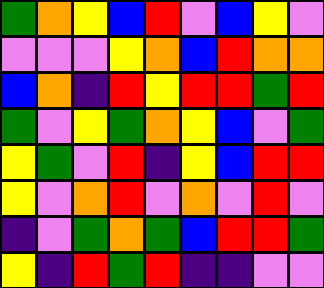[["green", "orange", "yellow", "blue", "red", "violet", "blue", "yellow", "violet"], ["violet", "violet", "violet", "yellow", "orange", "blue", "red", "orange", "orange"], ["blue", "orange", "indigo", "red", "yellow", "red", "red", "green", "red"], ["green", "violet", "yellow", "green", "orange", "yellow", "blue", "violet", "green"], ["yellow", "green", "violet", "red", "indigo", "yellow", "blue", "red", "red"], ["yellow", "violet", "orange", "red", "violet", "orange", "violet", "red", "violet"], ["indigo", "violet", "green", "orange", "green", "blue", "red", "red", "green"], ["yellow", "indigo", "red", "green", "red", "indigo", "indigo", "violet", "violet"]]